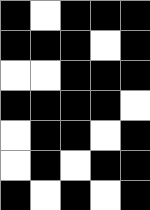[["black", "white", "black", "black", "black"], ["black", "black", "black", "white", "black"], ["white", "white", "black", "black", "black"], ["black", "black", "black", "black", "white"], ["white", "black", "black", "white", "black"], ["white", "black", "white", "black", "black"], ["black", "white", "black", "white", "black"]]